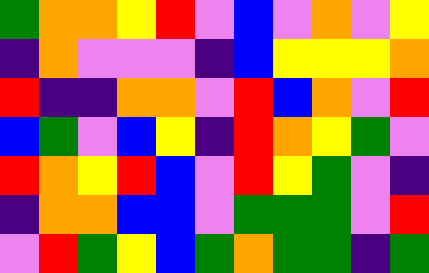[["green", "orange", "orange", "yellow", "red", "violet", "blue", "violet", "orange", "violet", "yellow"], ["indigo", "orange", "violet", "violet", "violet", "indigo", "blue", "yellow", "yellow", "yellow", "orange"], ["red", "indigo", "indigo", "orange", "orange", "violet", "red", "blue", "orange", "violet", "red"], ["blue", "green", "violet", "blue", "yellow", "indigo", "red", "orange", "yellow", "green", "violet"], ["red", "orange", "yellow", "red", "blue", "violet", "red", "yellow", "green", "violet", "indigo"], ["indigo", "orange", "orange", "blue", "blue", "violet", "green", "green", "green", "violet", "red"], ["violet", "red", "green", "yellow", "blue", "green", "orange", "green", "green", "indigo", "green"]]